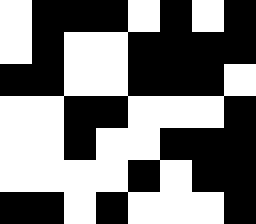[["white", "black", "black", "black", "white", "black", "white", "black"], ["white", "black", "white", "white", "black", "black", "black", "black"], ["black", "black", "white", "white", "black", "black", "black", "white"], ["white", "white", "black", "black", "white", "white", "white", "black"], ["white", "white", "black", "white", "white", "black", "black", "black"], ["white", "white", "white", "white", "black", "white", "black", "black"], ["black", "black", "white", "black", "white", "white", "white", "black"]]